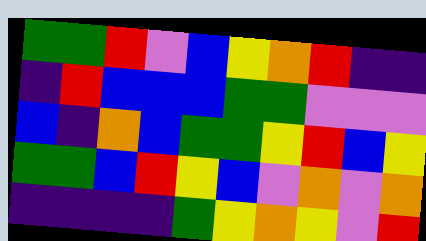[["green", "green", "red", "violet", "blue", "yellow", "orange", "red", "indigo", "indigo"], ["indigo", "red", "blue", "blue", "blue", "green", "green", "violet", "violet", "violet"], ["blue", "indigo", "orange", "blue", "green", "green", "yellow", "red", "blue", "yellow"], ["green", "green", "blue", "red", "yellow", "blue", "violet", "orange", "violet", "orange"], ["indigo", "indigo", "indigo", "indigo", "green", "yellow", "orange", "yellow", "violet", "red"]]